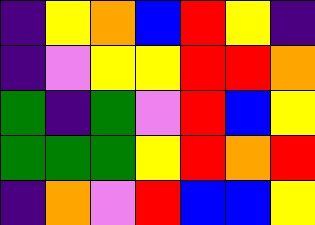[["indigo", "yellow", "orange", "blue", "red", "yellow", "indigo"], ["indigo", "violet", "yellow", "yellow", "red", "red", "orange"], ["green", "indigo", "green", "violet", "red", "blue", "yellow"], ["green", "green", "green", "yellow", "red", "orange", "red"], ["indigo", "orange", "violet", "red", "blue", "blue", "yellow"]]